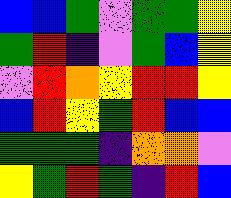[["blue", "blue", "green", "violet", "green", "green", "yellow"], ["green", "red", "indigo", "violet", "green", "blue", "yellow"], ["violet", "red", "orange", "yellow", "red", "red", "yellow"], ["blue", "red", "yellow", "green", "red", "blue", "blue"], ["green", "green", "green", "indigo", "orange", "orange", "violet"], ["yellow", "green", "red", "green", "indigo", "red", "blue"]]